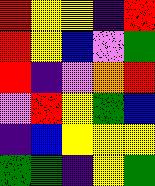[["red", "yellow", "yellow", "indigo", "red"], ["red", "yellow", "blue", "violet", "green"], ["red", "indigo", "violet", "orange", "red"], ["violet", "red", "yellow", "green", "blue"], ["indigo", "blue", "yellow", "yellow", "yellow"], ["green", "green", "indigo", "yellow", "green"]]